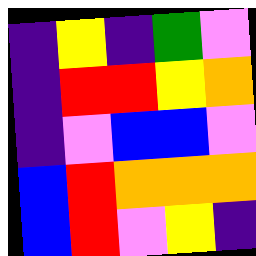[["indigo", "yellow", "indigo", "green", "violet"], ["indigo", "red", "red", "yellow", "orange"], ["indigo", "violet", "blue", "blue", "violet"], ["blue", "red", "orange", "orange", "orange"], ["blue", "red", "violet", "yellow", "indigo"]]